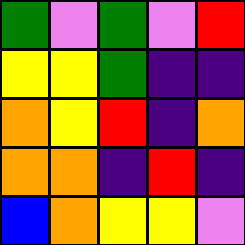[["green", "violet", "green", "violet", "red"], ["yellow", "yellow", "green", "indigo", "indigo"], ["orange", "yellow", "red", "indigo", "orange"], ["orange", "orange", "indigo", "red", "indigo"], ["blue", "orange", "yellow", "yellow", "violet"]]